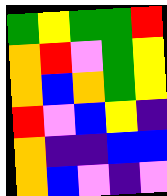[["green", "yellow", "green", "green", "red"], ["orange", "red", "violet", "green", "yellow"], ["orange", "blue", "orange", "green", "yellow"], ["red", "violet", "blue", "yellow", "indigo"], ["orange", "indigo", "indigo", "blue", "blue"], ["orange", "blue", "violet", "indigo", "violet"]]